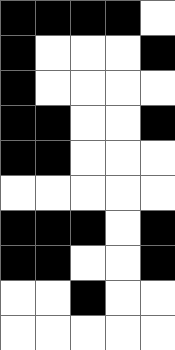[["black", "black", "black", "black", "white"], ["black", "white", "white", "white", "black"], ["black", "white", "white", "white", "white"], ["black", "black", "white", "white", "black"], ["black", "black", "white", "white", "white"], ["white", "white", "white", "white", "white"], ["black", "black", "black", "white", "black"], ["black", "black", "white", "white", "black"], ["white", "white", "black", "white", "white"], ["white", "white", "white", "white", "white"]]